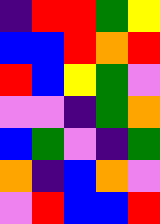[["indigo", "red", "red", "green", "yellow"], ["blue", "blue", "red", "orange", "red"], ["red", "blue", "yellow", "green", "violet"], ["violet", "violet", "indigo", "green", "orange"], ["blue", "green", "violet", "indigo", "green"], ["orange", "indigo", "blue", "orange", "violet"], ["violet", "red", "blue", "blue", "red"]]